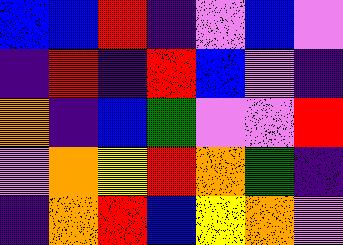[["blue", "blue", "red", "indigo", "violet", "blue", "violet"], ["indigo", "red", "indigo", "red", "blue", "violet", "indigo"], ["orange", "indigo", "blue", "green", "violet", "violet", "red"], ["violet", "orange", "yellow", "red", "orange", "green", "indigo"], ["indigo", "orange", "red", "blue", "yellow", "orange", "violet"]]